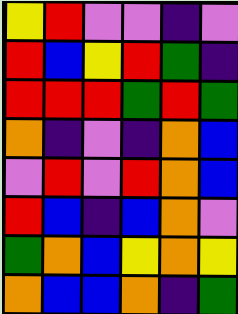[["yellow", "red", "violet", "violet", "indigo", "violet"], ["red", "blue", "yellow", "red", "green", "indigo"], ["red", "red", "red", "green", "red", "green"], ["orange", "indigo", "violet", "indigo", "orange", "blue"], ["violet", "red", "violet", "red", "orange", "blue"], ["red", "blue", "indigo", "blue", "orange", "violet"], ["green", "orange", "blue", "yellow", "orange", "yellow"], ["orange", "blue", "blue", "orange", "indigo", "green"]]